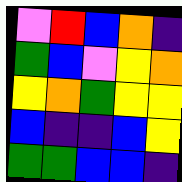[["violet", "red", "blue", "orange", "indigo"], ["green", "blue", "violet", "yellow", "orange"], ["yellow", "orange", "green", "yellow", "yellow"], ["blue", "indigo", "indigo", "blue", "yellow"], ["green", "green", "blue", "blue", "indigo"]]